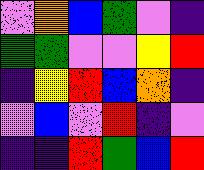[["violet", "orange", "blue", "green", "violet", "indigo"], ["green", "green", "violet", "violet", "yellow", "red"], ["indigo", "yellow", "red", "blue", "orange", "indigo"], ["violet", "blue", "violet", "red", "indigo", "violet"], ["indigo", "indigo", "red", "green", "blue", "red"]]